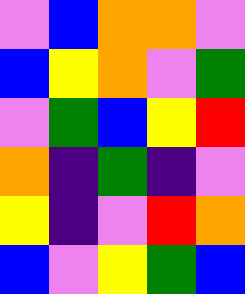[["violet", "blue", "orange", "orange", "violet"], ["blue", "yellow", "orange", "violet", "green"], ["violet", "green", "blue", "yellow", "red"], ["orange", "indigo", "green", "indigo", "violet"], ["yellow", "indigo", "violet", "red", "orange"], ["blue", "violet", "yellow", "green", "blue"]]